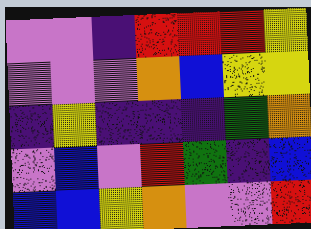[["violet", "violet", "indigo", "red", "red", "red", "yellow"], ["violet", "violet", "violet", "orange", "blue", "yellow", "yellow"], ["indigo", "yellow", "indigo", "indigo", "indigo", "green", "orange"], ["violet", "blue", "violet", "red", "green", "indigo", "blue"], ["blue", "blue", "yellow", "orange", "violet", "violet", "red"]]